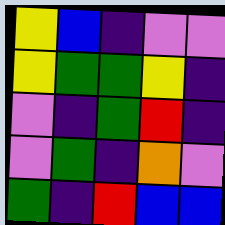[["yellow", "blue", "indigo", "violet", "violet"], ["yellow", "green", "green", "yellow", "indigo"], ["violet", "indigo", "green", "red", "indigo"], ["violet", "green", "indigo", "orange", "violet"], ["green", "indigo", "red", "blue", "blue"]]